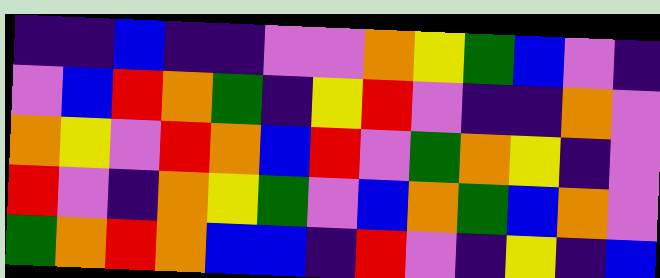[["indigo", "indigo", "blue", "indigo", "indigo", "violet", "violet", "orange", "yellow", "green", "blue", "violet", "indigo"], ["violet", "blue", "red", "orange", "green", "indigo", "yellow", "red", "violet", "indigo", "indigo", "orange", "violet"], ["orange", "yellow", "violet", "red", "orange", "blue", "red", "violet", "green", "orange", "yellow", "indigo", "violet"], ["red", "violet", "indigo", "orange", "yellow", "green", "violet", "blue", "orange", "green", "blue", "orange", "violet"], ["green", "orange", "red", "orange", "blue", "blue", "indigo", "red", "violet", "indigo", "yellow", "indigo", "blue"]]